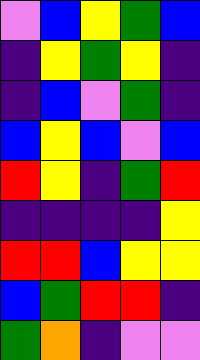[["violet", "blue", "yellow", "green", "blue"], ["indigo", "yellow", "green", "yellow", "indigo"], ["indigo", "blue", "violet", "green", "indigo"], ["blue", "yellow", "blue", "violet", "blue"], ["red", "yellow", "indigo", "green", "red"], ["indigo", "indigo", "indigo", "indigo", "yellow"], ["red", "red", "blue", "yellow", "yellow"], ["blue", "green", "red", "red", "indigo"], ["green", "orange", "indigo", "violet", "violet"]]